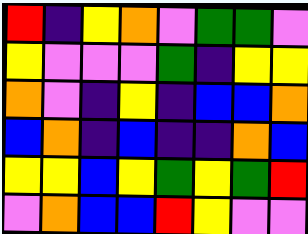[["red", "indigo", "yellow", "orange", "violet", "green", "green", "violet"], ["yellow", "violet", "violet", "violet", "green", "indigo", "yellow", "yellow"], ["orange", "violet", "indigo", "yellow", "indigo", "blue", "blue", "orange"], ["blue", "orange", "indigo", "blue", "indigo", "indigo", "orange", "blue"], ["yellow", "yellow", "blue", "yellow", "green", "yellow", "green", "red"], ["violet", "orange", "blue", "blue", "red", "yellow", "violet", "violet"]]